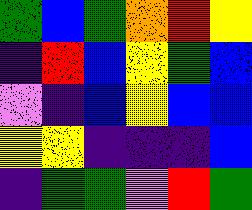[["green", "blue", "green", "orange", "red", "yellow"], ["indigo", "red", "blue", "yellow", "green", "blue"], ["violet", "indigo", "blue", "yellow", "blue", "blue"], ["yellow", "yellow", "indigo", "indigo", "indigo", "blue"], ["indigo", "green", "green", "violet", "red", "green"]]